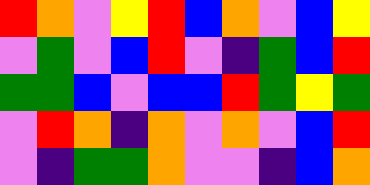[["red", "orange", "violet", "yellow", "red", "blue", "orange", "violet", "blue", "yellow"], ["violet", "green", "violet", "blue", "red", "violet", "indigo", "green", "blue", "red"], ["green", "green", "blue", "violet", "blue", "blue", "red", "green", "yellow", "green"], ["violet", "red", "orange", "indigo", "orange", "violet", "orange", "violet", "blue", "red"], ["violet", "indigo", "green", "green", "orange", "violet", "violet", "indigo", "blue", "orange"]]